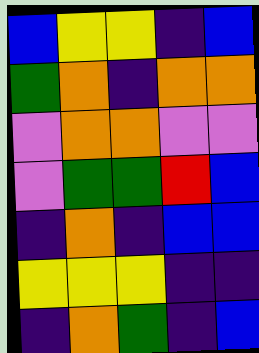[["blue", "yellow", "yellow", "indigo", "blue"], ["green", "orange", "indigo", "orange", "orange"], ["violet", "orange", "orange", "violet", "violet"], ["violet", "green", "green", "red", "blue"], ["indigo", "orange", "indigo", "blue", "blue"], ["yellow", "yellow", "yellow", "indigo", "indigo"], ["indigo", "orange", "green", "indigo", "blue"]]